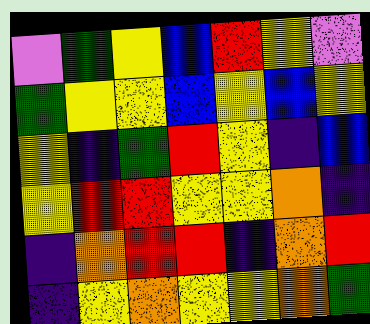[["violet", "green", "yellow", "blue", "red", "yellow", "violet"], ["green", "yellow", "yellow", "blue", "yellow", "blue", "yellow"], ["yellow", "indigo", "green", "red", "yellow", "indigo", "blue"], ["yellow", "red", "red", "yellow", "yellow", "orange", "indigo"], ["indigo", "orange", "red", "red", "indigo", "orange", "red"], ["indigo", "yellow", "orange", "yellow", "yellow", "orange", "green"]]